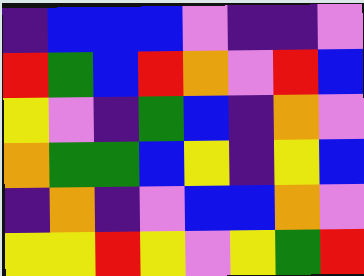[["indigo", "blue", "blue", "blue", "violet", "indigo", "indigo", "violet"], ["red", "green", "blue", "red", "orange", "violet", "red", "blue"], ["yellow", "violet", "indigo", "green", "blue", "indigo", "orange", "violet"], ["orange", "green", "green", "blue", "yellow", "indigo", "yellow", "blue"], ["indigo", "orange", "indigo", "violet", "blue", "blue", "orange", "violet"], ["yellow", "yellow", "red", "yellow", "violet", "yellow", "green", "red"]]